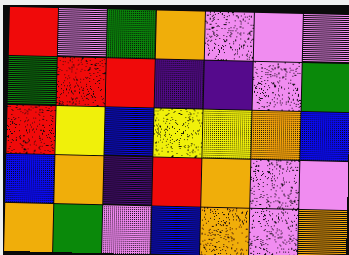[["red", "violet", "green", "orange", "violet", "violet", "violet"], ["green", "red", "red", "indigo", "indigo", "violet", "green"], ["red", "yellow", "blue", "yellow", "yellow", "orange", "blue"], ["blue", "orange", "indigo", "red", "orange", "violet", "violet"], ["orange", "green", "violet", "blue", "orange", "violet", "orange"]]